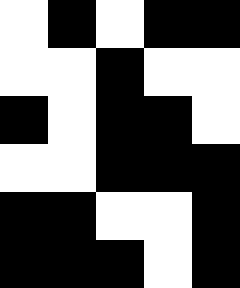[["white", "black", "white", "black", "black"], ["white", "white", "black", "white", "white"], ["black", "white", "black", "black", "white"], ["white", "white", "black", "black", "black"], ["black", "black", "white", "white", "black"], ["black", "black", "black", "white", "black"]]